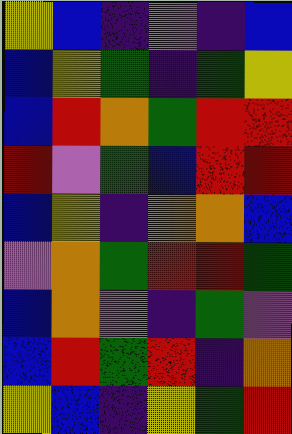[["yellow", "blue", "indigo", "violet", "indigo", "blue"], ["blue", "yellow", "green", "indigo", "green", "yellow"], ["blue", "red", "orange", "green", "red", "red"], ["red", "violet", "green", "blue", "red", "red"], ["blue", "yellow", "indigo", "orange", "orange", "blue"], ["violet", "orange", "green", "red", "red", "green"], ["blue", "orange", "violet", "indigo", "green", "violet"], ["blue", "red", "green", "red", "indigo", "orange"], ["yellow", "blue", "indigo", "yellow", "green", "red"]]